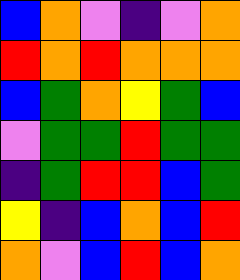[["blue", "orange", "violet", "indigo", "violet", "orange"], ["red", "orange", "red", "orange", "orange", "orange"], ["blue", "green", "orange", "yellow", "green", "blue"], ["violet", "green", "green", "red", "green", "green"], ["indigo", "green", "red", "red", "blue", "green"], ["yellow", "indigo", "blue", "orange", "blue", "red"], ["orange", "violet", "blue", "red", "blue", "orange"]]